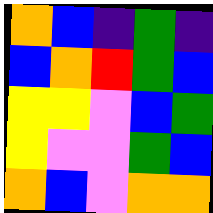[["orange", "blue", "indigo", "green", "indigo"], ["blue", "orange", "red", "green", "blue"], ["yellow", "yellow", "violet", "blue", "green"], ["yellow", "violet", "violet", "green", "blue"], ["orange", "blue", "violet", "orange", "orange"]]